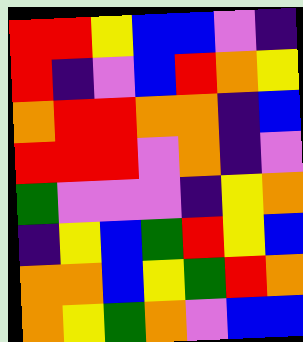[["red", "red", "yellow", "blue", "blue", "violet", "indigo"], ["red", "indigo", "violet", "blue", "red", "orange", "yellow"], ["orange", "red", "red", "orange", "orange", "indigo", "blue"], ["red", "red", "red", "violet", "orange", "indigo", "violet"], ["green", "violet", "violet", "violet", "indigo", "yellow", "orange"], ["indigo", "yellow", "blue", "green", "red", "yellow", "blue"], ["orange", "orange", "blue", "yellow", "green", "red", "orange"], ["orange", "yellow", "green", "orange", "violet", "blue", "blue"]]